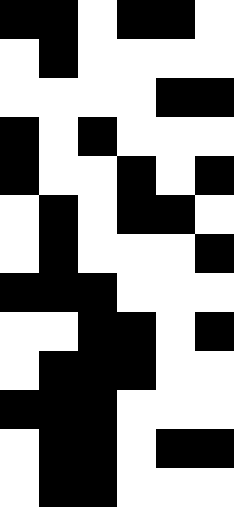[["black", "black", "white", "black", "black", "white"], ["white", "black", "white", "white", "white", "white"], ["white", "white", "white", "white", "black", "black"], ["black", "white", "black", "white", "white", "white"], ["black", "white", "white", "black", "white", "black"], ["white", "black", "white", "black", "black", "white"], ["white", "black", "white", "white", "white", "black"], ["black", "black", "black", "white", "white", "white"], ["white", "white", "black", "black", "white", "black"], ["white", "black", "black", "black", "white", "white"], ["black", "black", "black", "white", "white", "white"], ["white", "black", "black", "white", "black", "black"], ["white", "black", "black", "white", "white", "white"]]